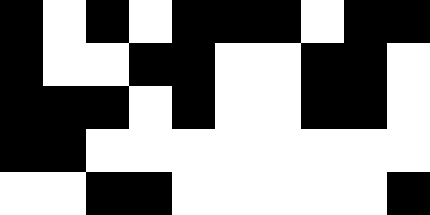[["black", "white", "black", "white", "black", "black", "black", "white", "black", "black"], ["black", "white", "white", "black", "black", "white", "white", "black", "black", "white"], ["black", "black", "black", "white", "black", "white", "white", "black", "black", "white"], ["black", "black", "white", "white", "white", "white", "white", "white", "white", "white"], ["white", "white", "black", "black", "white", "white", "white", "white", "white", "black"]]